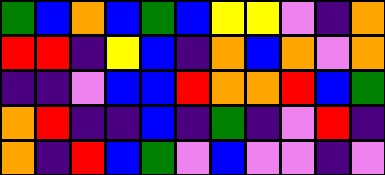[["green", "blue", "orange", "blue", "green", "blue", "yellow", "yellow", "violet", "indigo", "orange"], ["red", "red", "indigo", "yellow", "blue", "indigo", "orange", "blue", "orange", "violet", "orange"], ["indigo", "indigo", "violet", "blue", "blue", "red", "orange", "orange", "red", "blue", "green"], ["orange", "red", "indigo", "indigo", "blue", "indigo", "green", "indigo", "violet", "red", "indigo"], ["orange", "indigo", "red", "blue", "green", "violet", "blue", "violet", "violet", "indigo", "violet"]]